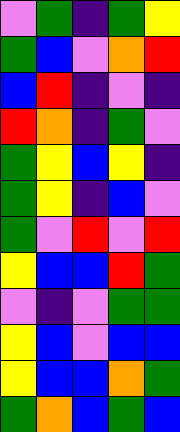[["violet", "green", "indigo", "green", "yellow"], ["green", "blue", "violet", "orange", "red"], ["blue", "red", "indigo", "violet", "indigo"], ["red", "orange", "indigo", "green", "violet"], ["green", "yellow", "blue", "yellow", "indigo"], ["green", "yellow", "indigo", "blue", "violet"], ["green", "violet", "red", "violet", "red"], ["yellow", "blue", "blue", "red", "green"], ["violet", "indigo", "violet", "green", "green"], ["yellow", "blue", "violet", "blue", "blue"], ["yellow", "blue", "blue", "orange", "green"], ["green", "orange", "blue", "green", "blue"]]